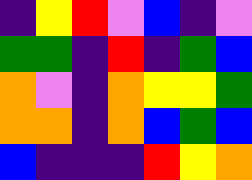[["indigo", "yellow", "red", "violet", "blue", "indigo", "violet"], ["green", "green", "indigo", "red", "indigo", "green", "blue"], ["orange", "violet", "indigo", "orange", "yellow", "yellow", "green"], ["orange", "orange", "indigo", "orange", "blue", "green", "blue"], ["blue", "indigo", "indigo", "indigo", "red", "yellow", "orange"]]